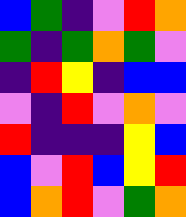[["blue", "green", "indigo", "violet", "red", "orange"], ["green", "indigo", "green", "orange", "green", "violet"], ["indigo", "red", "yellow", "indigo", "blue", "blue"], ["violet", "indigo", "red", "violet", "orange", "violet"], ["red", "indigo", "indigo", "indigo", "yellow", "blue"], ["blue", "violet", "red", "blue", "yellow", "red"], ["blue", "orange", "red", "violet", "green", "orange"]]